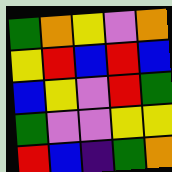[["green", "orange", "yellow", "violet", "orange"], ["yellow", "red", "blue", "red", "blue"], ["blue", "yellow", "violet", "red", "green"], ["green", "violet", "violet", "yellow", "yellow"], ["red", "blue", "indigo", "green", "orange"]]